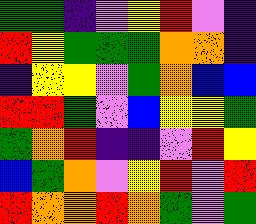[["green", "green", "indigo", "violet", "yellow", "red", "violet", "indigo"], ["red", "yellow", "green", "green", "green", "orange", "orange", "indigo"], ["indigo", "yellow", "yellow", "violet", "green", "orange", "blue", "blue"], ["red", "red", "green", "violet", "blue", "yellow", "yellow", "green"], ["green", "orange", "red", "indigo", "indigo", "violet", "red", "yellow"], ["blue", "green", "orange", "violet", "yellow", "red", "violet", "red"], ["red", "orange", "orange", "red", "orange", "green", "violet", "green"]]